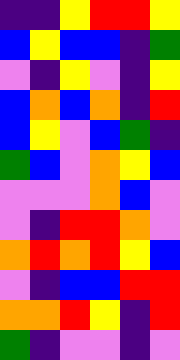[["indigo", "indigo", "yellow", "red", "red", "yellow"], ["blue", "yellow", "blue", "blue", "indigo", "green"], ["violet", "indigo", "yellow", "violet", "indigo", "yellow"], ["blue", "orange", "blue", "orange", "indigo", "red"], ["blue", "yellow", "violet", "blue", "green", "indigo"], ["green", "blue", "violet", "orange", "yellow", "blue"], ["violet", "violet", "violet", "orange", "blue", "violet"], ["violet", "indigo", "red", "red", "orange", "violet"], ["orange", "red", "orange", "red", "yellow", "blue"], ["violet", "indigo", "blue", "blue", "red", "red"], ["orange", "orange", "red", "yellow", "indigo", "red"], ["green", "indigo", "violet", "violet", "indigo", "violet"]]